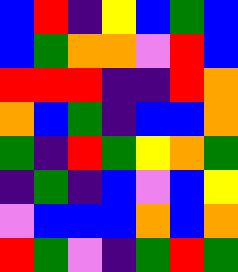[["blue", "red", "indigo", "yellow", "blue", "green", "blue"], ["blue", "green", "orange", "orange", "violet", "red", "blue"], ["red", "red", "red", "indigo", "indigo", "red", "orange"], ["orange", "blue", "green", "indigo", "blue", "blue", "orange"], ["green", "indigo", "red", "green", "yellow", "orange", "green"], ["indigo", "green", "indigo", "blue", "violet", "blue", "yellow"], ["violet", "blue", "blue", "blue", "orange", "blue", "orange"], ["red", "green", "violet", "indigo", "green", "red", "green"]]